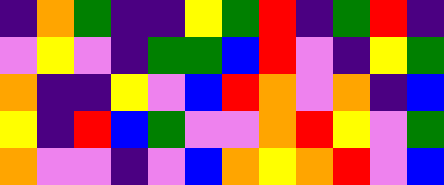[["indigo", "orange", "green", "indigo", "indigo", "yellow", "green", "red", "indigo", "green", "red", "indigo"], ["violet", "yellow", "violet", "indigo", "green", "green", "blue", "red", "violet", "indigo", "yellow", "green"], ["orange", "indigo", "indigo", "yellow", "violet", "blue", "red", "orange", "violet", "orange", "indigo", "blue"], ["yellow", "indigo", "red", "blue", "green", "violet", "violet", "orange", "red", "yellow", "violet", "green"], ["orange", "violet", "violet", "indigo", "violet", "blue", "orange", "yellow", "orange", "red", "violet", "blue"]]